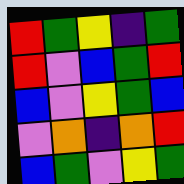[["red", "green", "yellow", "indigo", "green"], ["red", "violet", "blue", "green", "red"], ["blue", "violet", "yellow", "green", "blue"], ["violet", "orange", "indigo", "orange", "red"], ["blue", "green", "violet", "yellow", "green"]]